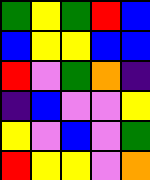[["green", "yellow", "green", "red", "blue"], ["blue", "yellow", "yellow", "blue", "blue"], ["red", "violet", "green", "orange", "indigo"], ["indigo", "blue", "violet", "violet", "yellow"], ["yellow", "violet", "blue", "violet", "green"], ["red", "yellow", "yellow", "violet", "orange"]]